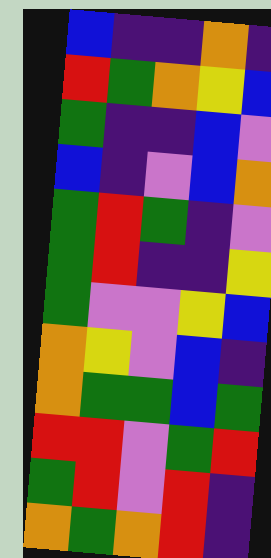[["blue", "indigo", "indigo", "orange", "indigo"], ["red", "green", "orange", "yellow", "blue"], ["green", "indigo", "indigo", "blue", "violet"], ["blue", "indigo", "violet", "blue", "orange"], ["green", "red", "green", "indigo", "violet"], ["green", "red", "indigo", "indigo", "yellow"], ["green", "violet", "violet", "yellow", "blue"], ["orange", "yellow", "violet", "blue", "indigo"], ["orange", "green", "green", "blue", "green"], ["red", "red", "violet", "green", "red"], ["green", "red", "violet", "red", "indigo"], ["orange", "green", "orange", "red", "indigo"]]